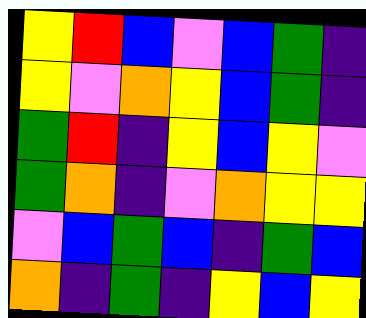[["yellow", "red", "blue", "violet", "blue", "green", "indigo"], ["yellow", "violet", "orange", "yellow", "blue", "green", "indigo"], ["green", "red", "indigo", "yellow", "blue", "yellow", "violet"], ["green", "orange", "indigo", "violet", "orange", "yellow", "yellow"], ["violet", "blue", "green", "blue", "indigo", "green", "blue"], ["orange", "indigo", "green", "indigo", "yellow", "blue", "yellow"]]